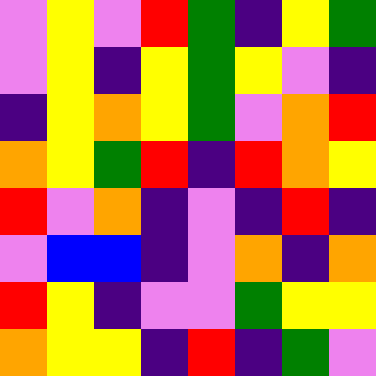[["violet", "yellow", "violet", "red", "green", "indigo", "yellow", "green"], ["violet", "yellow", "indigo", "yellow", "green", "yellow", "violet", "indigo"], ["indigo", "yellow", "orange", "yellow", "green", "violet", "orange", "red"], ["orange", "yellow", "green", "red", "indigo", "red", "orange", "yellow"], ["red", "violet", "orange", "indigo", "violet", "indigo", "red", "indigo"], ["violet", "blue", "blue", "indigo", "violet", "orange", "indigo", "orange"], ["red", "yellow", "indigo", "violet", "violet", "green", "yellow", "yellow"], ["orange", "yellow", "yellow", "indigo", "red", "indigo", "green", "violet"]]